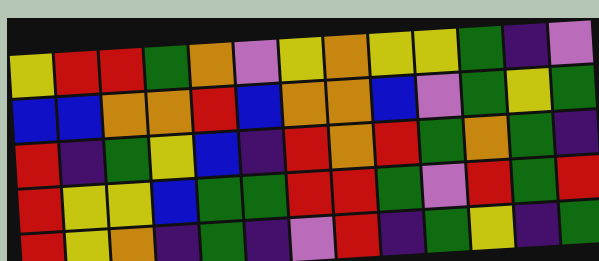[["yellow", "red", "red", "green", "orange", "violet", "yellow", "orange", "yellow", "yellow", "green", "indigo", "violet"], ["blue", "blue", "orange", "orange", "red", "blue", "orange", "orange", "blue", "violet", "green", "yellow", "green"], ["red", "indigo", "green", "yellow", "blue", "indigo", "red", "orange", "red", "green", "orange", "green", "indigo"], ["red", "yellow", "yellow", "blue", "green", "green", "red", "red", "green", "violet", "red", "green", "red"], ["red", "yellow", "orange", "indigo", "green", "indigo", "violet", "red", "indigo", "green", "yellow", "indigo", "green"]]